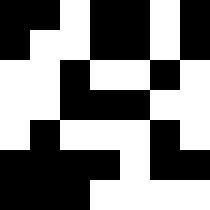[["black", "black", "white", "black", "black", "white", "black"], ["black", "white", "white", "black", "black", "white", "black"], ["white", "white", "black", "white", "white", "black", "white"], ["white", "white", "black", "black", "black", "white", "white"], ["white", "black", "white", "white", "white", "black", "white"], ["black", "black", "black", "black", "white", "black", "black"], ["black", "black", "black", "white", "white", "white", "white"]]